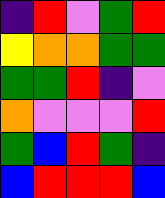[["indigo", "red", "violet", "green", "red"], ["yellow", "orange", "orange", "green", "green"], ["green", "green", "red", "indigo", "violet"], ["orange", "violet", "violet", "violet", "red"], ["green", "blue", "red", "green", "indigo"], ["blue", "red", "red", "red", "blue"]]